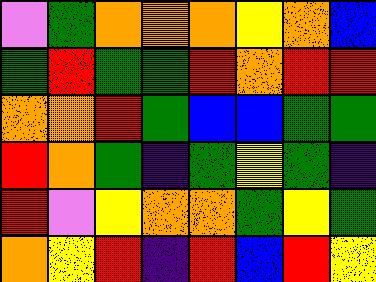[["violet", "green", "orange", "orange", "orange", "yellow", "orange", "blue"], ["green", "red", "green", "green", "red", "orange", "red", "red"], ["orange", "orange", "red", "green", "blue", "blue", "green", "green"], ["red", "orange", "green", "indigo", "green", "yellow", "green", "indigo"], ["red", "violet", "yellow", "orange", "orange", "green", "yellow", "green"], ["orange", "yellow", "red", "indigo", "red", "blue", "red", "yellow"]]